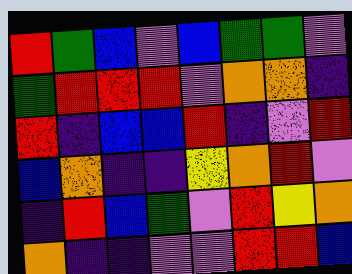[["red", "green", "blue", "violet", "blue", "green", "green", "violet"], ["green", "red", "red", "red", "violet", "orange", "orange", "indigo"], ["red", "indigo", "blue", "blue", "red", "indigo", "violet", "red"], ["blue", "orange", "indigo", "indigo", "yellow", "orange", "red", "violet"], ["indigo", "red", "blue", "green", "violet", "red", "yellow", "orange"], ["orange", "indigo", "indigo", "violet", "violet", "red", "red", "blue"]]